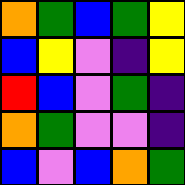[["orange", "green", "blue", "green", "yellow"], ["blue", "yellow", "violet", "indigo", "yellow"], ["red", "blue", "violet", "green", "indigo"], ["orange", "green", "violet", "violet", "indigo"], ["blue", "violet", "blue", "orange", "green"]]